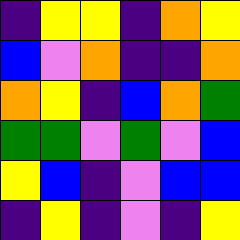[["indigo", "yellow", "yellow", "indigo", "orange", "yellow"], ["blue", "violet", "orange", "indigo", "indigo", "orange"], ["orange", "yellow", "indigo", "blue", "orange", "green"], ["green", "green", "violet", "green", "violet", "blue"], ["yellow", "blue", "indigo", "violet", "blue", "blue"], ["indigo", "yellow", "indigo", "violet", "indigo", "yellow"]]